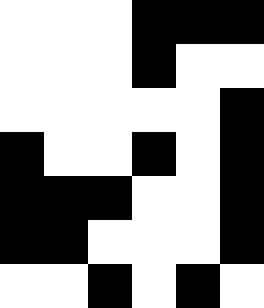[["white", "white", "white", "black", "black", "black"], ["white", "white", "white", "black", "white", "white"], ["white", "white", "white", "white", "white", "black"], ["black", "white", "white", "black", "white", "black"], ["black", "black", "black", "white", "white", "black"], ["black", "black", "white", "white", "white", "black"], ["white", "white", "black", "white", "black", "white"]]